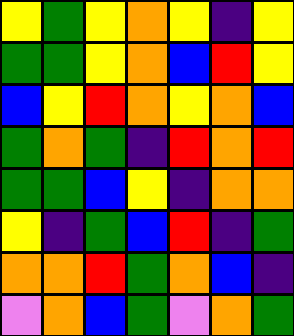[["yellow", "green", "yellow", "orange", "yellow", "indigo", "yellow"], ["green", "green", "yellow", "orange", "blue", "red", "yellow"], ["blue", "yellow", "red", "orange", "yellow", "orange", "blue"], ["green", "orange", "green", "indigo", "red", "orange", "red"], ["green", "green", "blue", "yellow", "indigo", "orange", "orange"], ["yellow", "indigo", "green", "blue", "red", "indigo", "green"], ["orange", "orange", "red", "green", "orange", "blue", "indigo"], ["violet", "orange", "blue", "green", "violet", "orange", "green"]]